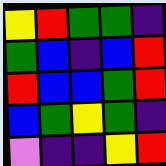[["yellow", "red", "green", "green", "indigo"], ["green", "blue", "indigo", "blue", "red"], ["red", "blue", "blue", "green", "red"], ["blue", "green", "yellow", "green", "indigo"], ["violet", "indigo", "indigo", "yellow", "red"]]